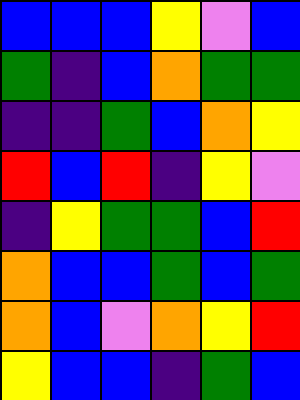[["blue", "blue", "blue", "yellow", "violet", "blue"], ["green", "indigo", "blue", "orange", "green", "green"], ["indigo", "indigo", "green", "blue", "orange", "yellow"], ["red", "blue", "red", "indigo", "yellow", "violet"], ["indigo", "yellow", "green", "green", "blue", "red"], ["orange", "blue", "blue", "green", "blue", "green"], ["orange", "blue", "violet", "orange", "yellow", "red"], ["yellow", "blue", "blue", "indigo", "green", "blue"]]